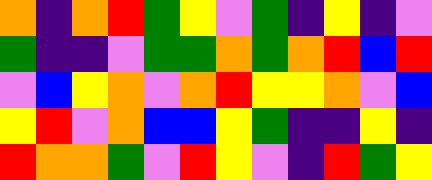[["orange", "indigo", "orange", "red", "green", "yellow", "violet", "green", "indigo", "yellow", "indigo", "violet"], ["green", "indigo", "indigo", "violet", "green", "green", "orange", "green", "orange", "red", "blue", "red"], ["violet", "blue", "yellow", "orange", "violet", "orange", "red", "yellow", "yellow", "orange", "violet", "blue"], ["yellow", "red", "violet", "orange", "blue", "blue", "yellow", "green", "indigo", "indigo", "yellow", "indigo"], ["red", "orange", "orange", "green", "violet", "red", "yellow", "violet", "indigo", "red", "green", "yellow"]]